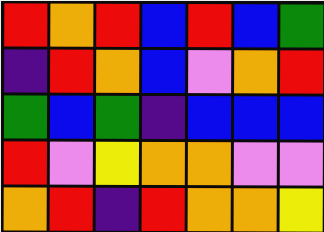[["red", "orange", "red", "blue", "red", "blue", "green"], ["indigo", "red", "orange", "blue", "violet", "orange", "red"], ["green", "blue", "green", "indigo", "blue", "blue", "blue"], ["red", "violet", "yellow", "orange", "orange", "violet", "violet"], ["orange", "red", "indigo", "red", "orange", "orange", "yellow"]]